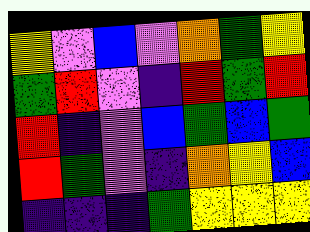[["yellow", "violet", "blue", "violet", "orange", "green", "yellow"], ["green", "red", "violet", "indigo", "red", "green", "red"], ["red", "indigo", "violet", "blue", "green", "blue", "green"], ["red", "green", "violet", "indigo", "orange", "yellow", "blue"], ["indigo", "indigo", "indigo", "green", "yellow", "yellow", "yellow"]]